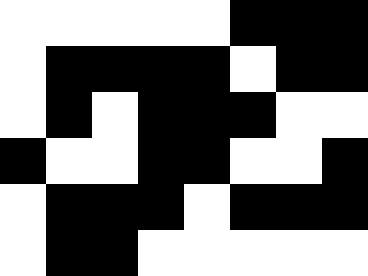[["white", "white", "white", "white", "white", "black", "black", "black"], ["white", "black", "black", "black", "black", "white", "black", "black"], ["white", "black", "white", "black", "black", "black", "white", "white"], ["black", "white", "white", "black", "black", "white", "white", "black"], ["white", "black", "black", "black", "white", "black", "black", "black"], ["white", "black", "black", "white", "white", "white", "white", "white"]]